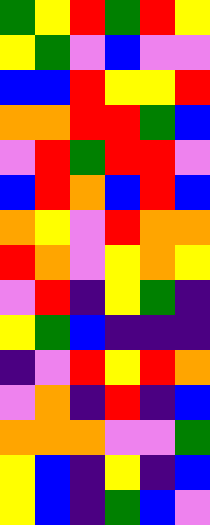[["green", "yellow", "red", "green", "red", "yellow"], ["yellow", "green", "violet", "blue", "violet", "violet"], ["blue", "blue", "red", "yellow", "yellow", "red"], ["orange", "orange", "red", "red", "green", "blue"], ["violet", "red", "green", "red", "red", "violet"], ["blue", "red", "orange", "blue", "red", "blue"], ["orange", "yellow", "violet", "red", "orange", "orange"], ["red", "orange", "violet", "yellow", "orange", "yellow"], ["violet", "red", "indigo", "yellow", "green", "indigo"], ["yellow", "green", "blue", "indigo", "indigo", "indigo"], ["indigo", "violet", "red", "yellow", "red", "orange"], ["violet", "orange", "indigo", "red", "indigo", "blue"], ["orange", "orange", "orange", "violet", "violet", "green"], ["yellow", "blue", "indigo", "yellow", "indigo", "blue"], ["yellow", "blue", "indigo", "green", "blue", "violet"]]